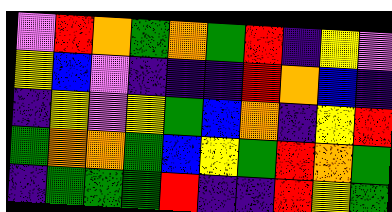[["violet", "red", "orange", "green", "orange", "green", "red", "indigo", "yellow", "violet"], ["yellow", "blue", "violet", "indigo", "indigo", "indigo", "red", "orange", "blue", "indigo"], ["indigo", "yellow", "violet", "yellow", "green", "blue", "orange", "indigo", "yellow", "red"], ["green", "orange", "orange", "green", "blue", "yellow", "green", "red", "orange", "green"], ["indigo", "green", "green", "green", "red", "indigo", "indigo", "red", "yellow", "green"]]